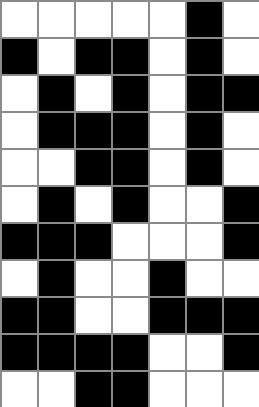[["white", "white", "white", "white", "white", "black", "white"], ["black", "white", "black", "black", "white", "black", "white"], ["white", "black", "white", "black", "white", "black", "black"], ["white", "black", "black", "black", "white", "black", "white"], ["white", "white", "black", "black", "white", "black", "white"], ["white", "black", "white", "black", "white", "white", "black"], ["black", "black", "black", "white", "white", "white", "black"], ["white", "black", "white", "white", "black", "white", "white"], ["black", "black", "white", "white", "black", "black", "black"], ["black", "black", "black", "black", "white", "white", "black"], ["white", "white", "black", "black", "white", "white", "white"]]